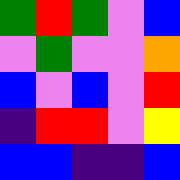[["green", "red", "green", "violet", "blue"], ["violet", "green", "violet", "violet", "orange"], ["blue", "violet", "blue", "violet", "red"], ["indigo", "red", "red", "violet", "yellow"], ["blue", "blue", "indigo", "indigo", "blue"]]